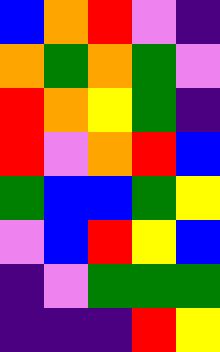[["blue", "orange", "red", "violet", "indigo"], ["orange", "green", "orange", "green", "violet"], ["red", "orange", "yellow", "green", "indigo"], ["red", "violet", "orange", "red", "blue"], ["green", "blue", "blue", "green", "yellow"], ["violet", "blue", "red", "yellow", "blue"], ["indigo", "violet", "green", "green", "green"], ["indigo", "indigo", "indigo", "red", "yellow"]]